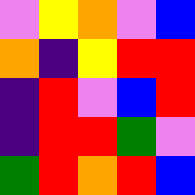[["violet", "yellow", "orange", "violet", "blue"], ["orange", "indigo", "yellow", "red", "red"], ["indigo", "red", "violet", "blue", "red"], ["indigo", "red", "red", "green", "violet"], ["green", "red", "orange", "red", "blue"]]